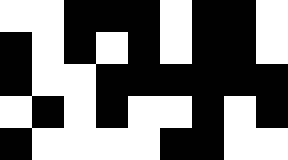[["white", "white", "black", "black", "black", "white", "black", "black", "white"], ["black", "white", "black", "white", "black", "white", "black", "black", "white"], ["black", "white", "white", "black", "black", "black", "black", "black", "black"], ["white", "black", "white", "black", "white", "white", "black", "white", "black"], ["black", "white", "white", "white", "white", "black", "black", "white", "white"]]